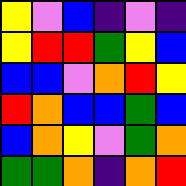[["yellow", "violet", "blue", "indigo", "violet", "indigo"], ["yellow", "red", "red", "green", "yellow", "blue"], ["blue", "blue", "violet", "orange", "red", "yellow"], ["red", "orange", "blue", "blue", "green", "blue"], ["blue", "orange", "yellow", "violet", "green", "orange"], ["green", "green", "orange", "indigo", "orange", "red"]]